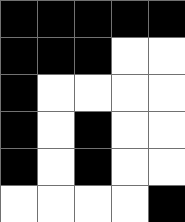[["black", "black", "black", "black", "black"], ["black", "black", "black", "white", "white"], ["black", "white", "white", "white", "white"], ["black", "white", "black", "white", "white"], ["black", "white", "black", "white", "white"], ["white", "white", "white", "white", "black"]]